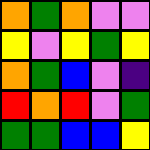[["orange", "green", "orange", "violet", "violet"], ["yellow", "violet", "yellow", "green", "yellow"], ["orange", "green", "blue", "violet", "indigo"], ["red", "orange", "red", "violet", "green"], ["green", "green", "blue", "blue", "yellow"]]